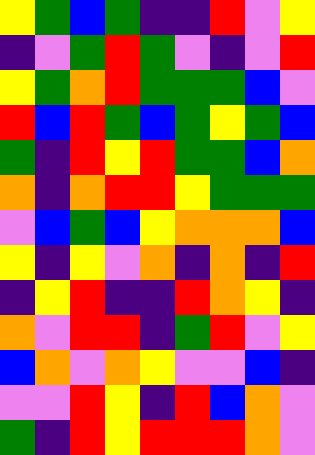[["yellow", "green", "blue", "green", "indigo", "indigo", "red", "violet", "yellow"], ["indigo", "violet", "green", "red", "green", "violet", "indigo", "violet", "red"], ["yellow", "green", "orange", "red", "green", "green", "green", "blue", "violet"], ["red", "blue", "red", "green", "blue", "green", "yellow", "green", "blue"], ["green", "indigo", "red", "yellow", "red", "green", "green", "blue", "orange"], ["orange", "indigo", "orange", "red", "red", "yellow", "green", "green", "green"], ["violet", "blue", "green", "blue", "yellow", "orange", "orange", "orange", "blue"], ["yellow", "indigo", "yellow", "violet", "orange", "indigo", "orange", "indigo", "red"], ["indigo", "yellow", "red", "indigo", "indigo", "red", "orange", "yellow", "indigo"], ["orange", "violet", "red", "red", "indigo", "green", "red", "violet", "yellow"], ["blue", "orange", "violet", "orange", "yellow", "violet", "violet", "blue", "indigo"], ["violet", "violet", "red", "yellow", "indigo", "red", "blue", "orange", "violet"], ["green", "indigo", "red", "yellow", "red", "red", "red", "orange", "violet"]]